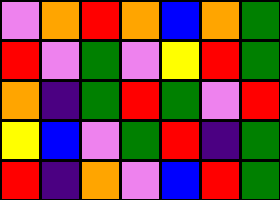[["violet", "orange", "red", "orange", "blue", "orange", "green"], ["red", "violet", "green", "violet", "yellow", "red", "green"], ["orange", "indigo", "green", "red", "green", "violet", "red"], ["yellow", "blue", "violet", "green", "red", "indigo", "green"], ["red", "indigo", "orange", "violet", "blue", "red", "green"]]